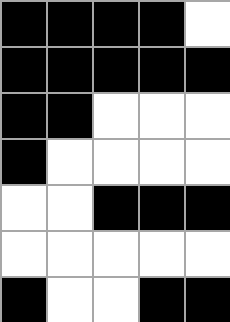[["black", "black", "black", "black", "white"], ["black", "black", "black", "black", "black"], ["black", "black", "white", "white", "white"], ["black", "white", "white", "white", "white"], ["white", "white", "black", "black", "black"], ["white", "white", "white", "white", "white"], ["black", "white", "white", "black", "black"]]